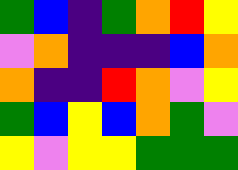[["green", "blue", "indigo", "green", "orange", "red", "yellow"], ["violet", "orange", "indigo", "indigo", "indigo", "blue", "orange"], ["orange", "indigo", "indigo", "red", "orange", "violet", "yellow"], ["green", "blue", "yellow", "blue", "orange", "green", "violet"], ["yellow", "violet", "yellow", "yellow", "green", "green", "green"]]